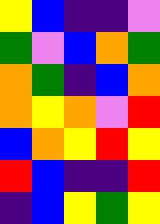[["yellow", "blue", "indigo", "indigo", "violet"], ["green", "violet", "blue", "orange", "green"], ["orange", "green", "indigo", "blue", "orange"], ["orange", "yellow", "orange", "violet", "red"], ["blue", "orange", "yellow", "red", "yellow"], ["red", "blue", "indigo", "indigo", "red"], ["indigo", "blue", "yellow", "green", "yellow"]]